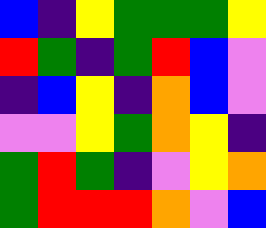[["blue", "indigo", "yellow", "green", "green", "green", "yellow"], ["red", "green", "indigo", "green", "red", "blue", "violet"], ["indigo", "blue", "yellow", "indigo", "orange", "blue", "violet"], ["violet", "violet", "yellow", "green", "orange", "yellow", "indigo"], ["green", "red", "green", "indigo", "violet", "yellow", "orange"], ["green", "red", "red", "red", "orange", "violet", "blue"]]